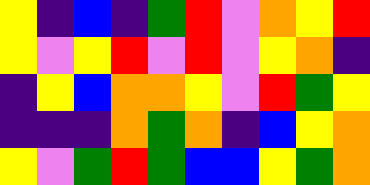[["yellow", "indigo", "blue", "indigo", "green", "red", "violet", "orange", "yellow", "red"], ["yellow", "violet", "yellow", "red", "violet", "red", "violet", "yellow", "orange", "indigo"], ["indigo", "yellow", "blue", "orange", "orange", "yellow", "violet", "red", "green", "yellow"], ["indigo", "indigo", "indigo", "orange", "green", "orange", "indigo", "blue", "yellow", "orange"], ["yellow", "violet", "green", "red", "green", "blue", "blue", "yellow", "green", "orange"]]